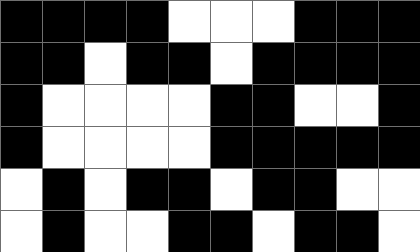[["black", "black", "black", "black", "white", "white", "white", "black", "black", "black"], ["black", "black", "white", "black", "black", "white", "black", "black", "black", "black"], ["black", "white", "white", "white", "white", "black", "black", "white", "white", "black"], ["black", "white", "white", "white", "white", "black", "black", "black", "black", "black"], ["white", "black", "white", "black", "black", "white", "black", "black", "white", "white"], ["white", "black", "white", "white", "black", "black", "white", "black", "black", "white"]]